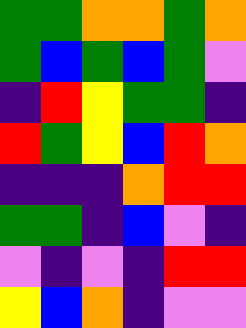[["green", "green", "orange", "orange", "green", "orange"], ["green", "blue", "green", "blue", "green", "violet"], ["indigo", "red", "yellow", "green", "green", "indigo"], ["red", "green", "yellow", "blue", "red", "orange"], ["indigo", "indigo", "indigo", "orange", "red", "red"], ["green", "green", "indigo", "blue", "violet", "indigo"], ["violet", "indigo", "violet", "indigo", "red", "red"], ["yellow", "blue", "orange", "indigo", "violet", "violet"]]